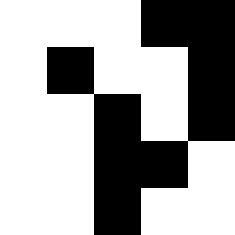[["white", "white", "white", "black", "black"], ["white", "black", "white", "white", "black"], ["white", "white", "black", "white", "black"], ["white", "white", "black", "black", "white"], ["white", "white", "black", "white", "white"]]